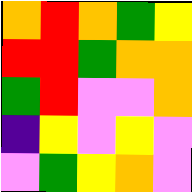[["orange", "red", "orange", "green", "yellow"], ["red", "red", "green", "orange", "orange"], ["green", "red", "violet", "violet", "orange"], ["indigo", "yellow", "violet", "yellow", "violet"], ["violet", "green", "yellow", "orange", "violet"]]